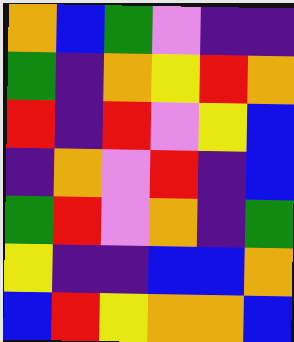[["orange", "blue", "green", "violet", "indigo", "indigo"], ["green", "indigo", "orange", "yellow", "red", "orange"], ["red", "indigo", "red", "violet", "yellow", "blue"], ["indigo", "orange", "violet", "red", "indigo", "blue"], ["green", "red", "violet", "orange", "indigo", "green"], ["yellow", "indigo", "indigo", "blue", "blue", "orange"], ["blue", "red", "yellow", "orange", "orange", "blue"]]